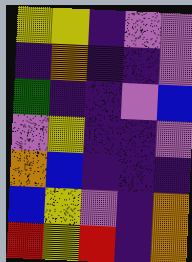[["yellow", "yellow", "indigo", "violet", "violet"], ["indigo", "orange", "indigo", "indigo", "violet"], ["green", "indigo", "indigo", "violet", "blue"], ["violet", "yellow", "indigo", "indigo", "violet"], ["orange", "blue", "indigo", "indigo", "indigo"], ["blue", "yellow", "violet", "indigo", "orange"], ["red", "yellow", "red", "indigo", "orange"]]